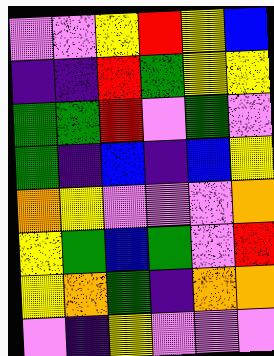[["violet", "violet", "yellow", "red", "yellow", "blue"], ["indigo", "indigo", "red", "green", "yellow", "yellow"], ["green", "green", "red", "violet", "green", "violet"], ["green", "indigo", "blue", "indigo", "blue", "yellow"], ["orange", "yellow", "violet", "violet", "violet", "orange"], ["yellow", "green", "blue", "green", "violet", "red"], ["yellow", "orange", "green", "indigo", "orange", "orange"], ["violet", "indigo", "yellow", "violet", "violet", "violet"]]